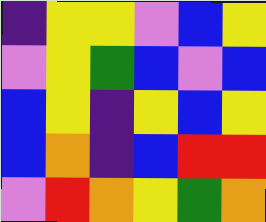[["indigo", "yellow", "yellow", "violet", "blue", "yellow"], ["violet", "yellow", "green", "blue", "violet", "blue"], ["blue", "yellow", "indigo", "yellow", "blue", "yellow"], ["blue", "orange", "indigo", "blue", "red", "red"], ["violet", "red", "orange", "yellow", "green", "orange"]]